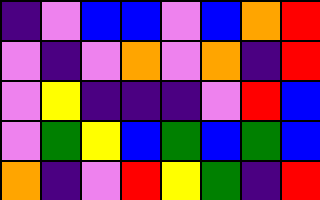[["indigo", "violet", "blue", "blue", "violet", "blue", "orange", "red"], ["violet", "indigo", "violet", "orange", "violet", "orange", "indigo", "red"], ["violet", "yellow", "indigo", "indigo", "indigo", "violet", "red", "blue"], ["violet", "green", "yellow", "blue", "green", "blue", "green", "blue"], ["orange", "indigo", "violet", "red", "yellow", "green", "indigo", "red"]]